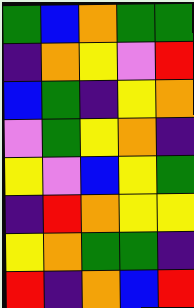[["green", "blue", "orange", "green", "green"], ["indigo", "orange", "yellow", "violet", "red"], ["blue", "green", "indigo", "yellow", "orange"], ["violet", "green", "yellow", "orange", "indigo"], ["yellow", "violet", "blue", "yellow", "green"], ["indigo", "red", "orange", "yellow", "yellow"], ["yellow", "orange", "green", "green", "indigo"], ["red", "indigo", "orange", "blue", "red"]]